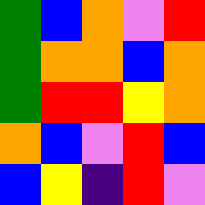[["green", "blue", "orange", "violet", "red"], ["green", "orange", "orange", "blue", "orange"], ["green", "red", "red", "yellow", "orange"], ["orange", "blue", "violet", "red", "blue"], ["blue", "yellow", "indigo", "red", "violet"]]